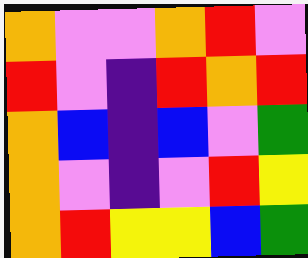[["orange", "violet", "violet", "orange", "red", "violet"], ["red", "violet", "indigo", "red", "orange", "red"], ["orange", "blue", "indigo", "blue", "violet", "green"], ["orange", "violet", "indigo", "violet", "red", "yellow"], ["orange", "red", "yellow", "yellow", "blue", "green"]]